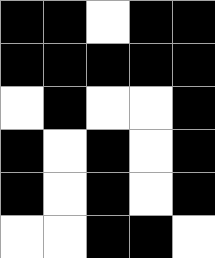[["black", "black", "white", "black", "black"], ["black", "black", "black", "black", "black"], ["white", "black", "white", "white", "black"], ["black", "white", "black", "white", "black"], ["black", "white", "black", "white", "black"], ["white", "white", "black", "black", "white"]]